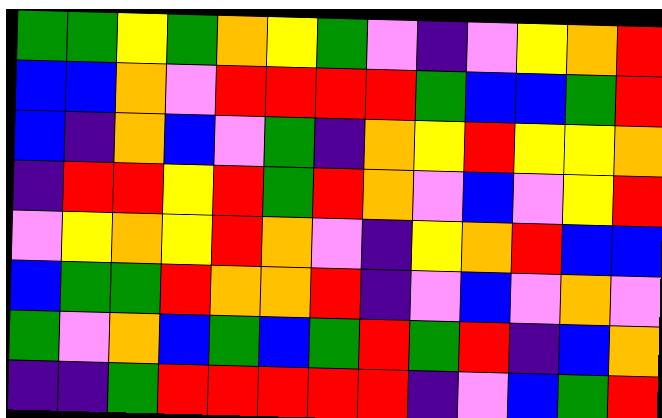[["green", "green", "yellow", "green", "orange", "yellow", "green", "violet", "indigo", "violet", "yellow", "orange", "red"], ["blue", "blue", "orange", "violet", "red", "red", "red", "red", "green", "blue", "blue", "green", "red"], ["blue", "indigo", "orange", "blue", "violet", "green", "indigo", "orange", "yellow", "red", "yellow", "yellow", "orange"], ["indigo", "red", "red", "yellow", "red", "green", "red", "orange", "violet", "blue", "violet", "yellow", "red"], ["violet", "yellow", "orange", "yellow", "red", "orange", "violet", "indigo", "yellow", "orange", "red", "blue", "blue"], ["blue", "green", "green", "red", "orange", "orange", "red", "indigo", "violet", "blue", "violet", "orange", "violet"], ["green", "violet", "orange", "blue", "green", "blue", "green", "red", "green", "red", "indigo", "blue", "orange"], ["indigo", "indigo", "green", "red", "red", "red", "red", "red", "indigo", "violet", "blue", "green", "red"]]